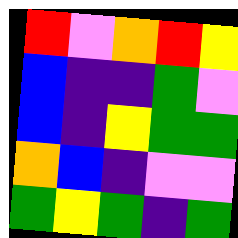[["red", "violet", "orange", "red", "yellow"], ["blue", "indigo", "indigo", "green", "violet"], ["blue", "indigo", "yellow", "green", "green"], ["orange", "blue", "indigo", "violet", "violet"], ["green", "yellow", "green", "indigo", "green"]]